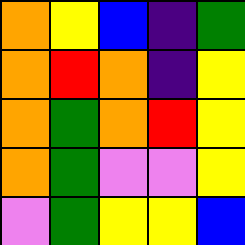[["orange", "yellow", "blue", "indigo", "green"], ["orange", "red", "orange", "indigo", "yellow"], ["orange", "green", "orange", "red", "yellow"], ["orange", "green", "violet", "violet", "yellow"], ["violet", "green", "yellow", "yellow", "blue"]]